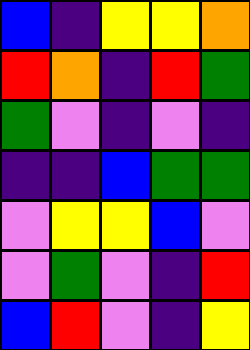[["blue", "indigo", "yellow", "yellow", "orange"], ["red", "orange", "indigo", "red", "green"], ["green", "violet", "indigo", "violet", "indigo"], ["indigo", "indigo", "blue", "green", "green"], ["violet", "yellow", "yellow", "blue", "violet"], ["violet", "green", "violet", "indigo", "red"], ["blue", "red", "violet", "indigo", "yellow"]]